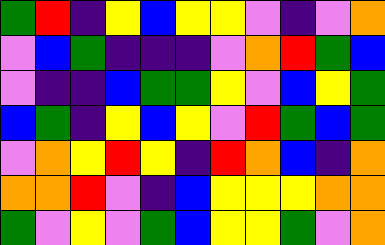[["green", "red", "indigo", "yellow", "blue", "yellow", "yellow", "violet", "indigo", "violet", "orange"], ["violet", "blue", "green", "indigo", "indigo", "indigo", "violet", "orange", "red", "green", "blue"], ["violet", "indigo", "indigo", "blue", "green", "green", "yellow", "violet", "blue", "yellow", "green"], ["blue", "green", "indigo", "yellow", "blue", "yellow", "violet", "red", "green", "blue", "green"], ["violet", "orange", "yellow", "red", "yellow", "indigo", "red", "orange", "blue", "indigo", "orange"], ["orange", "orange", "red", "violet", "indigo", "blue", "yellow", "yellow", "yellow", "orange", "orange"], ["green", "violet", "yellow", "violet", "green", "blue", "yellow", "yellow", "green", "violet", "orange"]]